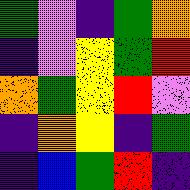[["green", "violet", "indigo", "green", "orange"], ["indigo", "violet", "yellow", "green", "red"], ["orange", "green", "yellow", "red", "violet"], ["indigo", "orange", "yellow", "indigo", "green"], ["indigo", "blue", "green", "red", "indigo"]]